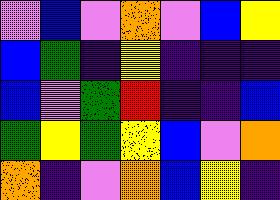[["violet", "blue", "violet", "orange", "violet", "blue", "yellow"], ["blue", "green", "indigo", "yellow", "indigo", "indigo", "indigo"], ["blue", "violet", "green", "red", "indigo", "indigo", "blue"], ["green", "yellow", "green", "yellow", "blue", "violet", "orange"], ["orange", "indigo", "violet", "orange", "blue", "yellow", "indigo"]]